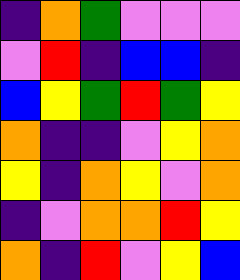[["indigo", "orange", "green", "violet", "violet", "violet"], ["violet", "red", "indigo", "blue", "blue", "indigo"], ["blue", "yellow", "green", "red", "green", "yellow"], ["orange", "indigo", "indigo", "violet", "yellow", "orange"], ["yellow", "indigo", "orange", "yellow", "violet", "orange"], ["indigo", "violet", "orange", "orange", "red", "yellow"], ["orange", "indigo", "red", "violet", "yellow", "blue"]]